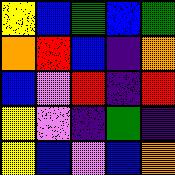[["yellow", "blue", "green", "blue", "green"], ["orange", "red", "blue", "indigo", "orange"], ["blue", "violet", "red", "indigo", "red"], ["yellow", "violet", "indigo", "green", "indigo"], ["yellow", "blue", "violet", "blue", "orange"]]